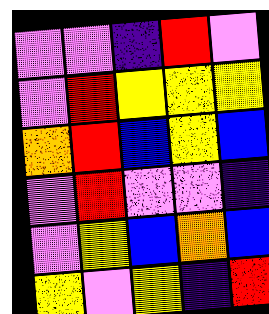[["violet", "violet", "indigo", "red", "violet"], ["violet", "red", "yellow", "yellow", "yellow"], ["orange", "red", "blue", "yellow", "blue"], ["violet", "red", "violet", "violet", "indigo"], ["violet", "yellow", "blue", "orange", "blue"], ["yellow", "violet", "yellow", "indigo", "red"]]